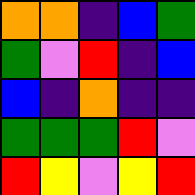[["orange", "orange", "indigo", "blue", "green"], ["green", "violet", "red", "indigo", "blue"], ["blue", "indigo", "orange", "indigo", "indigo"], ["green", "green", "green", "red", "violet"], ["red", "yellow", "violet", "yellow", "red"]]